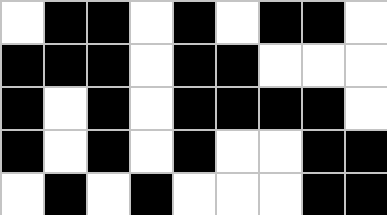[["white", "black", "black", "white", "black", "white", "black", "black", "white"], ["black", "black", "black", "white", "black", "black", "white", "white", "white"], ["black", "white", "black", "white", "black", "black", "black", "black", "white"], ["black", "white", "black", "white", "black", "white", "white", "black", "black"], ["white", "black", "white", "black", "white", "white", "white", "black", "black"]]